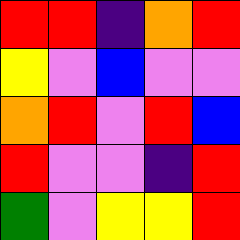[["red", "red", "indigo", "orange", "red"], ["yellow", "violet", "blue", "violet", "violet"], ["orange", "red", "violet", "red", "blue"], ["red", "violet", "violet", "indigo", "red"], ["green", "violet", "yellow", "yellow", "red"]]